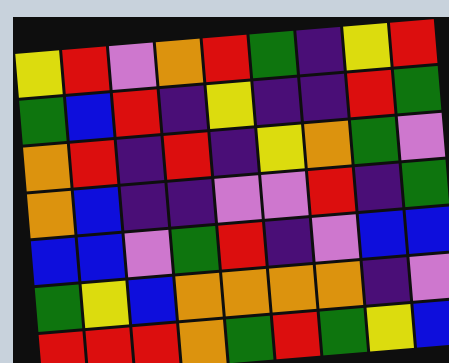[["yellow", "red", "violet", "orange", "red", "green", "indigo", "yellow", "red"], ["green", "blue", "red", "indigo", "yellow", "indigo", "indigo", "red", "green"], ["orange", "red", "indigo", "red", "indigo", "yellow", "orange", "green", "violet"], ["orange", "blue", "indigo", "indigo", "violet", "violet", "red", "indigo", "green"], ["blue", "blue", "violet", "green", "red", "indigo", "violet", "blue", "blue"], ["green", "yellow", "blue", "orange", "orange", "orange", "orange", "indigo", "violet"], ["red", "red", "red", "orange", "green", "red", "green", "yellow", "blue"]]